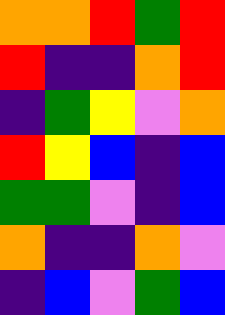[["orange", "orange", "red", "green", "red"], ["red", "indigo", "indigo", "orange", "red"], ["indigo", "green", "yellow", "violet", "orange"], ["red", "yellow", "blue", "indigo", "blue"], ["green", "green", "violet", "indigo", "blue"], ["orange", "indigo", "indigo", "orange", "violet"], ["indigo", "blue", "violet", "green", "blue"]]